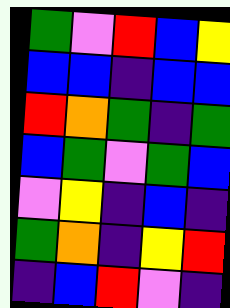[["green", "violet", "red", "blue", "yellow"], ["blue", "blue", "indigo", "blue", "blue"], ["red", "orange", "green", "indigo", "green"], ["blue", "green", "violet", "green", "blue"], ["violet", "yellow", "indigo", "blue", "indigo"], ["green", "orange", "indigo", "yellow", "red"], ["indigo", "blue", "red", "violet", "indigo"]]